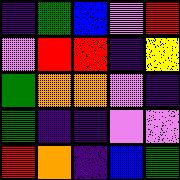[["indigo", "green", "blue", "violet", "red"], ["violet", "red", "red", "indigo", "yellow"], ["green", "orange", "orange", "violet", "indigo"], ["green", "indigo", "indigo", "violet", "violet"], ["red", "orange", "indigo", "blue", "green"]]